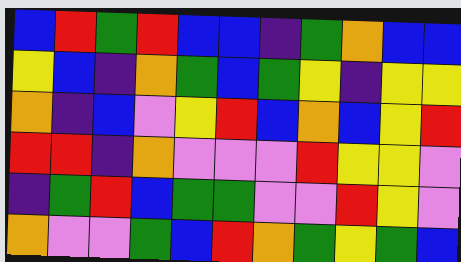[["blue", "red", "green", "red", "blue", "blue", "indigo", "green", "orange", "blue", "blue"], ["yellow", "blue", "indigo", "orange", "green", "blue", "green", "yellow", "indigo", "yellow", "yellow"], ["orange", "indigo", "blue", "violet", "yellow", "red", "blue", "orange", "blue", "yellow", "red"], ["red", "red", "indigo", "orange", "violet", "violet", "violet", "red", "yellow", "yellow", "violet"], ["indigo", "green", "red", "blue", "green", "green", "violet", "violet", "red", "yellow", "violet"], ["orange", "violet", "violet", "green", "blue", "red", "orange", "green", "yellow", "green", "blue"]]